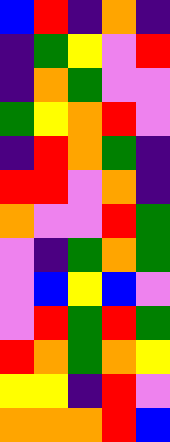[["blue", "red", "indigo", "orange", "indigo"], ["indigo", "green", "yellow", "violet", "red"], ["indigo", "orange", "green", "violet", "violet"], ["green", "yellow", "orange", "red", "violet"], ["indigo", "red", "orange", "green", "indigo"], ["red", "red", "violet", "orange", "indigo"], ["orange", "violet", "violet", "red", "green"], ["violet", "indigo", "green", "orange", "green"], ["violet", "blue", "yellow", "blue", "violet"], ["violet", "red", "green", "red", "green"], ["red", "orange", "green", "orange", "yellow"], ["yellow", "yellow", "indigo", "red", "violet"], ["orange", "orange", "orange", "red", "blue"]]